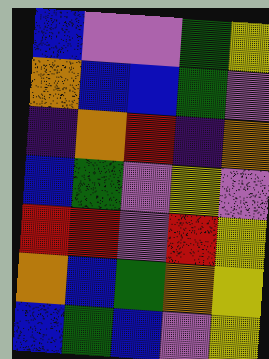[["blue", "violet", "violet", "green", "yellow"], ["orange", "blue", "blue", "green", "violet"], ["indigo", "orange", "red", "indigo", "orange"], ["blue", "green", "violet", "yellow", "violet"], ["red", "red", "violet", "red", "yellow"], ["orange", "blue", "green", "orange", "yellow"], ["blue", "green", "blue", "violet", "yellow"]]